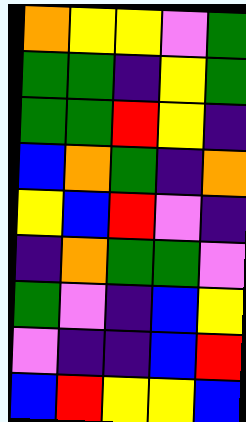[["orange", "yellow", "yellow", "violet", "green"], ["green", "green", "indigo", "yellow", "green"], ["green", "green", "red", "yellow", "indigo"], ["blue", "orange", "green", "indigo", "orange"], ["yellow", "blue", "red", "violet", "indigo"], ["indigo", "orange", "green", "green", "violet"], ["green", "violet", "indigo", "blue", "yellow"], ["violet", "indigo", "indigo", "blue", "red"], ["blue", "red", "yellow", "yellow", "blue"]]